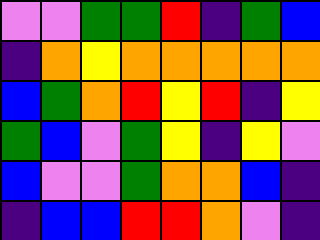[["violet", "violet", "green", "green", "red", "indigo", "green", "blue"], ["indigo", "orange", "yellow", "orange", "orange", "orange", "orange", "orange"], ["blue", "green", "orange", "red", "yellow", "red", "indigo", "yellow"], ["green", "blue", "violet", "green", "yellow", "indigo", "yellow", "violet"], ["blue", "violet", "violet", "green", "orange", "orange", "blue", "indigo"], ["indigo", "blue", "blue", "red", "red", "orange", "violet", "indigo"]]